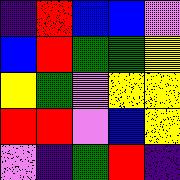[["indigo", "red", "blue", "blue", "violet"], ["blue", "red", "green", "green", "yellow"], ["yellow", "green", "violet", "yellow", "yellow"], ["red", "red", "violet", "blue", "yellow"], ["violet", "indigo", "green", "red", "indigo"]]